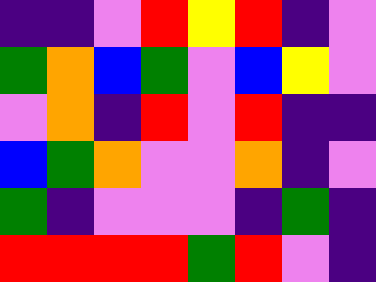[["indigo", "indigo", "violet", "red", "yellow", "red", "indigo", "violet"], ["green", "orange", "blue", "green", "violet", "blue", "yellow", "violet"], ["violet", "orange", "indigo", "red", "violet", "red", "indigo", "indigo"], ["blue", "green", "orange", "violet", "violet", "orange", "indigo", "violet"], ["green", "indigo", "violet", "violet", "violet", "indigo", "green", "indigo"], ["red", "red", "red", "red", "green", "red", "violet", "indigo"]]